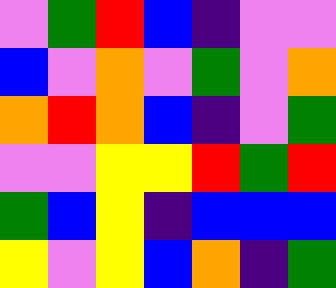[["violet", "green", "red", "blue", "indigo", "violet", "violet"], ["blue", "violet", "orange", "violet", "green", "violet", "orange"], ["orange", "red", "orange", "blue", "indigo", "violet", "green"], ["violet", "violet", "yellow", "yellow", "red", "green", "red"], ["green", "blue", "yellow", "indigo", "blue", "blue", "blue"], ["yellow", "violet", "yellow", "blue", "orange", "indigo", "green"]]